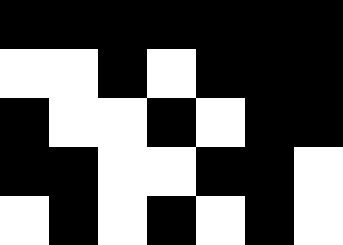[["black", "black", "black", "black", "black", "black", "black"], ["white", "white", "black", "white", "black", "black", "black"], ["black", "white", "white", "black", "white", "black", "black"], ["black", "black", "white", "white", "black", "black", "white"], ["white", "black", "white", "black", "white", "black", "white"]]